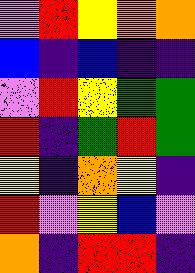[["violet", "red", "yellow", "orange", "orange"], ["blue", "indigo", "blue", "indigo", "indigo"], ["violet", "red", "yellow", "green", "green"], ["red", "indigo", "green", "red", "green"], ["yellow", "indigo", "orange", "yellow", "indigo"], ["red", "violet", "yellow", "blue", "violet"], ["orange", "indigo", "red", "red", "indigo"]]